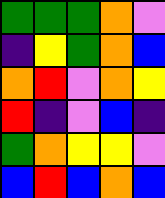[["green", "green", "green", "orange", "violet"], ["indigo", "yellow", "green", "orange", "blue"], ["orange", "red", "violet", "orange", "yellow"], ["red", "indigo", "violet", "blue", "indigo"], ["green", "orange", "yellow", "yellow", "violet"], ["blue", "red", "blue", "orange", "blue"]]